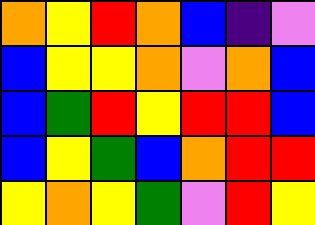[["orange", "yellow", "red", "orange", "blue", "indigo", "violet"], ["blue", "yellow", "yellow", "orange", "violet", "orange", "blue"], ["blue", "green", "red", "yellow", "red", "red", "blue"], ["blue", "yellow", "green", "blue", "orange", "red", "red"], ["yellow", "orange", "yellow", "green", "violet", "red", "yellow"]]